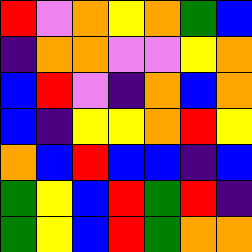[["red", "violet", "orange", "yellow", "orange", "green", "blue"], ["indigo", "orange", "orange", "violet", "violet", "yellow", "orange"], ["blue", "red", "violet", "indigo", "orange", "blue", "orange"], ["blue", "indigo", "yellow", "yellow", "orange", "red", "yellow"], ["orange", "blue", "red", "blue", "blue", "indigo", "blue"], ["green", "yellow", "blue", "red", "green", "red", "indigo"], ["green", "yellow", "blue", "red", "green", "orange", "orange"]]